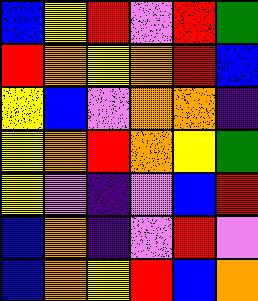[["blue", "yellow", "red", "violet", "red", "green"], ["red", "orange", "yellow", "orange", "red", "blue"], ["yellow", "blue", "violet", "orange", "orange", "indigo"], ["yellow", "orange", "red", "orange", "yellow", "green"], ["yellow", "violet", "indigo", "violet", "blue", "red"], ["blue", "orange", "indigo", "violet", "red", "violet"], ["blue", "orange", "yellow", "red", "blue", "orange"]]